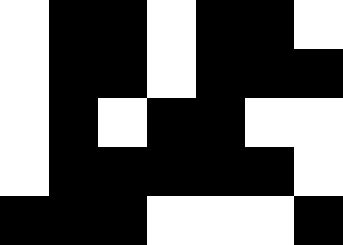[["white", "black", "black", "white", "black", "black", "white"], ["white", "black", "black", "white", "black", "black", "black"], ["white", "black", "white", "black", "black", "white", "white"], ["white", "black", "black", "black", "black", "black", "white"], ["black", "black", "black", "white", "white", "white", "black"]]